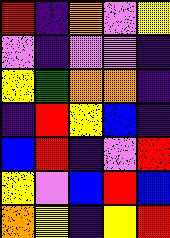[["red", "indigo", "orange", "violet", "yellow"], ["violet", "indigo", "violet", "violet", "indigo"], ["yellow", "green", "orange", "orange", "indigo"], ["indigo", "red", "yellow", "blue", "indigo"], ["blue", "red", "indigo", "violet", "red"], ["yellow", "violet", "blue", "red", "blue"], ["orange", "yellow", "indigo", "yellow", "red"]]